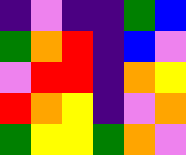[["indigo", "violet", "indigo", "indigo", "green", "blue"], ["green", "orange", "red", "indigo", "blue", "violet"], ["violet", "red", "red", "indigo", "orange", "yellow"], ["red", "orange", "yellow", "indigo", "violet", "orange"], ["green", "yellow", "yellow", "green", "orange", "violet"]]